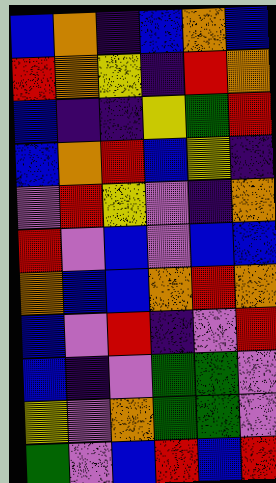[["blue", "orange", "indigo", "blue", "orange", "blue"], ["red", "orange", "yellow", "indigo", "red", "orange"], ["blue", "indigo", "indigo", "yellow", "green", "red"], ["blue", "orange", "red", "blue", "yellow", "indigo"], ["violet", "red", "yellow", "violet", "indigo", "orange"], ["red", "violet", "blue", "violet", "blue", "blue"], ["orange", "blue", "blue", "orange", "red", "orange"], ["blue", "violet", "red", "indigo", "violet", "red"], ["blue", "indigo", "violet", "green", "green", "violet"], ["yellow", "violet", "orange", "green", "green", "violet"], ["green", "violet", "blue", "red", "blue", "red"]]